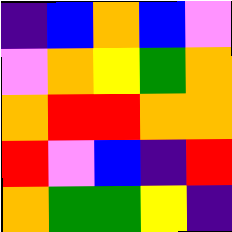[["indigo", "blue", "orange", "blue", "violet"], ["violet", "orange", "yellow", "green", "orange"], ["orange", "red", "red", "orange", "orange"], ["red", "violet", "blue", "indigo", "red"], ["orange", "green", "green", "yellow", "indigo"]]